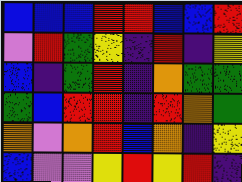[["blue", "blue", "blue", "red", "red", "blue", "blue", "red"], ["violet", "red", "green", "yellow", "indigo", "red", "indigo", "yellow"], ["blue", "indigo", "green", "red", "indigo", "orange", "green", "green"], ["green", "blue", "red", "red", "indigo", "red", "orange", "green"], ["orange", "violet", "orange", "red", "blue", "orange", "indigo", "yellow"], ["blue", "violet", "violet", "yellow", "red", "yellow", "red", "indigo"]]